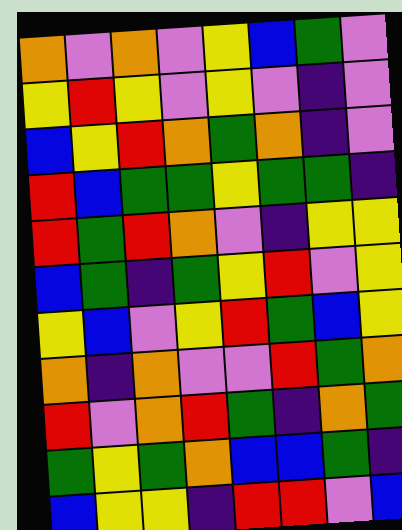[["orange", "violet", "orange", "violet", "yellow", "blue", "green", "violet"], ["yellow", "red", "yellow", "violet", "yellow", "violet", "indigo", "violet"], ["blue", "yellow", "red", "orange", "green", "orange", "indigo", "violet"], ["red", "blue", "green", "green", "yellow", "green", "green", "indigo"], ["red", "green", "red", "orange", "violet", "indigo", "yellow", "yellow"], ["blue", "green", "indigo", "green", "yellow", "red", "violet", "yellow"], ["yellow", "blue", "violet", "yellow", "red", "green", "blue", "yellow"], ["orange", "indigo", "orange", "violet", "violet", "red", "green", "orange"], ["red", "violet", "orange", "red", "green", "indigo", "orange", "green"], ["green", "yellow", "green", "orange", "blue", "blue", "green", "indigo"], ["blue", "yellow", "yellow", "indigo", "red", "red", "violet", "blue"]]